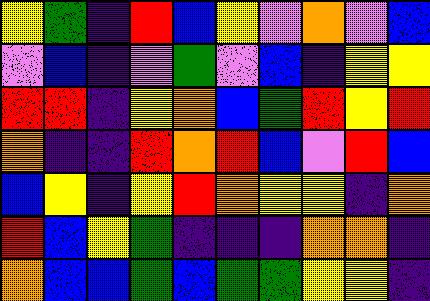[["yellow", "green", "indigo", "red", "blue", "yellow", "violet", "orange", "violet", "blue"], ["violet", "blue", "indigo", "violet", "green", "violet", "blue", "indigo", "yellow", "yellow"], ["red", "red", "indigo", "yellow", "orange", "blue", "green", "red", "yellow", "red"], ["orange", "indigo", "indigo", "red", "orange", "red", "blue", "violet", "red", "blue"], ["blue", "yellow", "indigo", "yellow", "red", "orange", "yellow", "yellow", "indigo", "orange"], ["red", "blue", "yellow", "green", "indigo", "indigo", "indigo", "orange", "orange", "indigo"], ["orange", "blue", "blue", "green", "blue", "green", "green", "yellow", "yellow", "indigo"]]